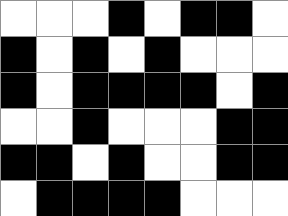[["white", "white", "white", "black", "white", "black", "black", "white"], ["black", "white", "black", "white", "black", "white", "white", "white"], ["black", "white", "black", "black", "black", "black", "white", "black"], ["white", "white", "black", "white", "white", "white", "black", "black"], ["black", "black", "white", "black", "white", "white", "black", "black"], ["white", "black", "black", "black", "black", "white", "white", "white"]]